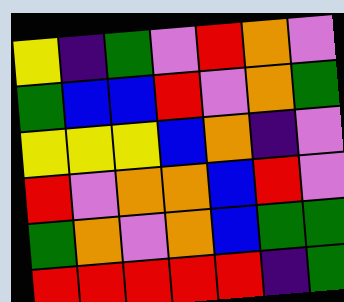[["yellow", "indigo", "green", "violet", "red", "orange", "violet"], ["green", "blue", "blue", "red", "violet", "orange", "green"], ["yellow", "yellow", "yellow", "blue", "orange", "indigo", "violet"], ["red", "violet", "orange", "orange", "blue", "red", "violet"], ["green", "orange", "violet", "orange", "blue", "green", "green"], ["red", "red", "red", "red", "red", "indigo", "green"]]